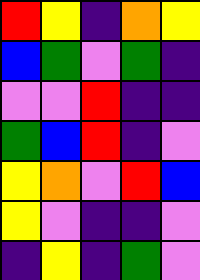[["red", "yellow", "indigo", "orange", "yellow"], ["blue", "green", "violet", "green", "indigo"], ["violet", "violet", "red", "indigo", "indigo"], ["green", "blue", "red", "indigo", "violet"], ["yellow", "orange", "violet", "red", "blue"], ["yellow", "violet", "indigo", "indigo", "violet"], ["indigo", "yellow", "indigo", "green", "violet"]]